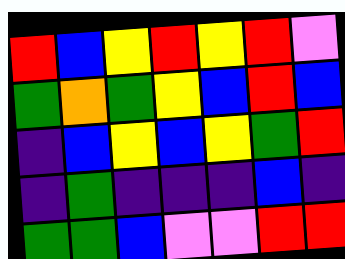[["red", "blue", "yellow", "red", "yellow", "red", "violet"], ["green", "orange", "green", "yellow", "blue", "red", "blue"], ["indigo", "blue", "yellow", "blue", "yellow", "green", "red"], ["indigo", "green", "indigo", "indigo", "indigo", "blue", "indigo"], ["green", "green", "blue", "violet", "violet", "red", "red"]]